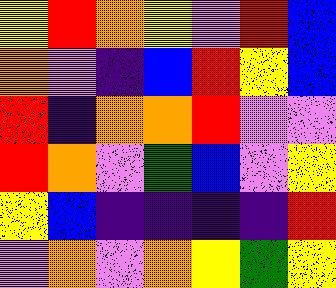[["yellow", "red", "orange", "yellow", "violet", "red", "blue"], ["orange", "violet", "indigo", "blue", "red", "yellow", "blue"], ["red", "indigo", "orange", "orange", "red", "violet", "violet"], ["red", "orange", "violet", "green", "blue", "violet", "yellow"], ["yellow", "blue", "indigo", "indigo", "indigo", "indigo", "red"], ["violet", "orange", "violet", "orange", "yellow", "green", "yellow"]]